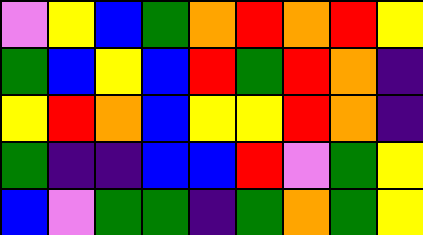[["violet", "yellow", "blue", "green", "orange", "red", "orange", "red", "yellow"], ["green", "blue", "yellow", "blue", "red", "green", "red", "orange", "indigo"], ["yellow", "red", "orange", "blue", "yellow", "yellow", "red", "orange", "indigo"], ["green", "indigo", "indigo", "blue", "blue", "red", "violet", "green", "yellow"], ["blue", "violet", "green", "green", "indigo", "green", "orange", "green", "yellow"]]